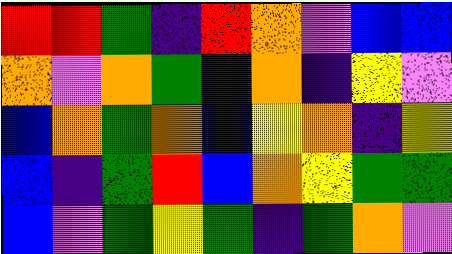[["red", "red", "green", "indigo", "red", "orange", "violet", "blue", "blue"], ["orange", "violet", "orange", "green", "indigo", "orange", "indigo", "yellow", "violet"], ["blue", "orange", "green", "orange", "blue", "yellow", "orange", "indigo", "yellow"], ["blue", "indigo", "green", "red", "blue", "orange", "yellow", "green", "green"], ["blue", "violet", "green", "yellow", "green", "indigo", "green", "orange", "violet"]]